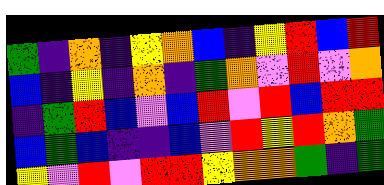[["green", "indigo", "orange", "indigo", "yellow", "orange", "blue", "indigo", "yellow", "red", "blue", "red"], ["blue", "indigo", "yellow", "indigo", "orange", "indigo", "green", "orange", "violet", "red", "violet", "orange"], ["indigo", "green", "red", "blue", "violet", "blue", "red", "violet", "red", "blue", "red", "red"], ["blue", "green", "blue", "indigo", "indigo", "blue", "violet", "red", "yellow", "red", "orange", "green"], ["yellow", "violet", "red", "violet", "red", "red", "yellow", "orange", "orange", "green", "indigo", "green"]]